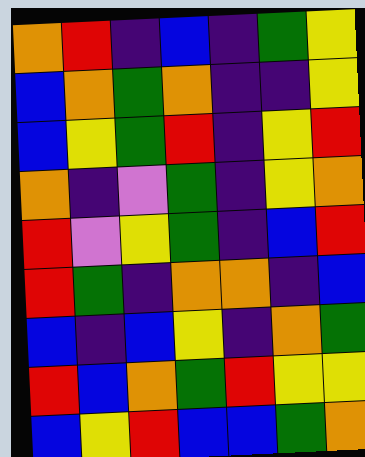[["orange", "red", "indigo", "blue", "indigo", "green", "yellow"], ["blue", "orange", "green", "orange", "indigo", "indigo", "yellow"], ["blue", "yellow", "green", "red", "indigo", "yellow", "red"], ["orange", "indigo", "violet", "green", "indigo", "yellow", "orange"], ["red", "violet", "yellow", "green", "indigo", "blue", "red"], ["red", "green", "indigo", "orange", "orange", "indigo", "blue"], ["blue", "indigo", "blue", "yellow", "indigo", "orange", "green"], ["red", "blue", "orange", "green", "red", "yellow", "yellow"], ["blue", "yellow", "red", "blue", "blue", "green", "orange"]]